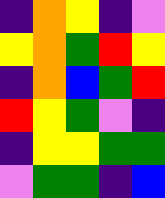[["indigo", "orange", "yellow", "indigo", "violet"], ["yellow", "orange", "green", "red", "yellow"], ["indigo", "orange", "blue", "green", "red"], ["red", "yellow", "green", "violet", "indigo"], ["indigo", "yellow", "yellow", "green", "green"], ["violet", "green", "green", "indigo", "blue"]]